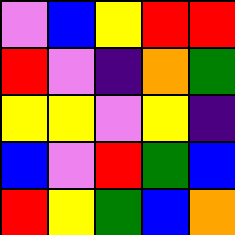[["violet", "blue", "yellow", "red", "red"], ["red", "violet", "indigo", "orange", "green"], ["yellow", "yellow", "violet", "yellow", "indigo"], ["blue", "violet", "red", "green", "blue"], ["red", "yellow", "green", "blue", "orange"]]